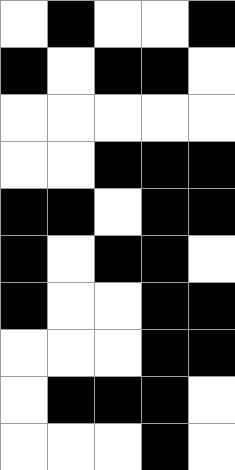[["white", "black", "white", "white", "black"], ["black", "white", "black", "black", "white"], ["white", "white", "white", "white", "white"], ["white", "white", "black", "black", "black"], ["black", "black", "white", "black", "black"], ["black", "white", "black", "black", "white"], ["black", "white", "white", "black", "black"], ["white", "white", "white", "black", "black"], ["white", "black", "black", "black", "white"], ["white", "white", "white", "black", "white"]]